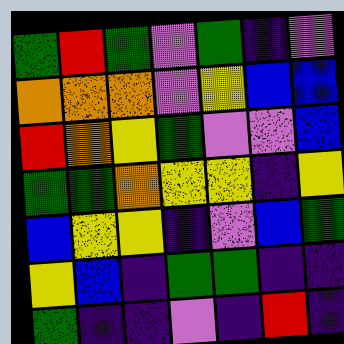[["green", "red", "green", "violet", "green", "indigo", "violet"], ["orange", "orange", "orange", "violet", "yellow", "blue", "blue"], ["red", "orange", "yellow", "green", "violet", "violet", "blue"], ["green", "green", "orange", "yellow", "yellow", "indigo", "yellow"], ["blue", "yellow", "yellow", "indigo", "violet", "blue", "green"], ["yellow", "blue", "indigo", "green", "green", "indigo", "indigo"], ["green", "indigo", "indigo", "violet", "indigo", "red", "indigo"]]